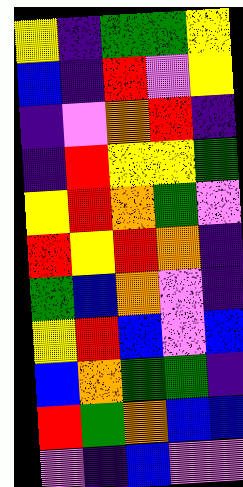[["yellow", "indigo", "green", "green", "yellow"], ["blue", "indigo", "red", "violet", "yellow"], ["indigo", "violet", "orange", "red", "indigo"], ["indigo", "red", "yellow", "yellow", "green"], ["yellow", "red", "orange", "green", "violet"], ["red", "yellow", "red", "orange", "indigo"], ["green", "blue", "orange", "violet", "indigo"], ["yellow", "red", "blue", "violet", "blue"], ["blue", "orange", "green", "green", "indigo"], ["red", "green", "orange", "blue", "blue"], ["violet", "indigo", "blue", "violet", "violet"]]